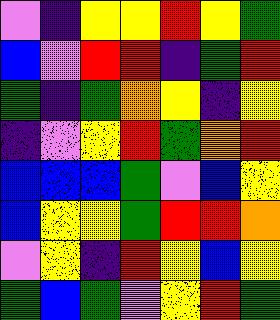[["violet", "indigo", "yellow", "yellow", "red", "yellow", "green"], ["blue", "violet", "red", "red", "indigo", "green", "red"], ["green", "indigo", "green", "orange", "yellow", "indigo", "yellow"], ["indigo", "violet", "yellow", "red", "green", "orange", "red"], ["blue", "blue", "blue", "green", "violet", "blue", "yellow"], ["blue", "yellow", "yellow", "green", "red", "red", "orange"], ["violet", "yellow", "indigo", "red", "yellow", "blue", "yellow"], ["green", "blue", "green", "violet", "yellow", "red", "green"]]